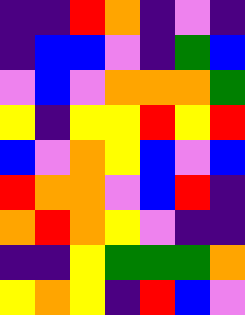[["indigo", "indigo", "red", "orange", "indigo", "violet", "indigo"], ["indigo", "blue", "blue", "violet", "indigo", "green", "blue"], ["violet", "blue", "violet", "orange", "orange", "orange", "green"], ["yellow", "indigo", "yellow", "yellow", "red", "yellow", "red"], ["blue", "violet", "orange", "yellow", "blue", "violet", "blue"], ["red", "orange", "orange", "violet", "blue", "red", "indigo"], ["orange", "red", "orange", "yellow", "violet", "indigo", "indigo"], ["indigo", "indigo", "yellow", "green", "green", "green", "orange"], ["yellow", "orange", "yellow", "indigo", "red", "blue", "violet"]]